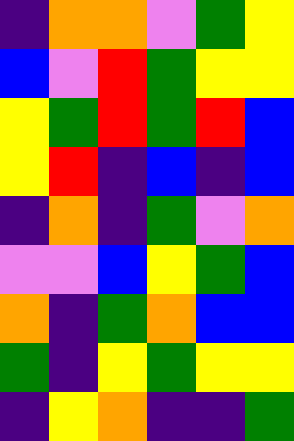[["indigo", "orange", "orange", "violet", "green", "yellow"], ["blue", "violet", "red", "green", "yellow", "yellow"], ["yellow", "green", "red", "green", "red", "blue"], ["yellow", "red", "indigo", "blue", "indigo", "blue"], ["indigo", "orange", "indigo", "green", "violet", "orange"], ["violet", "violet", "blue", "yellow", "green", "blue"], ["orange", "indigo", "green", "orange", "blue", "blue"], ["green", "indigo", "yellow", "green", "yellow", "yellow"], ["indigo", "yellow", "orange", "indigo", "indigo", "green"]]